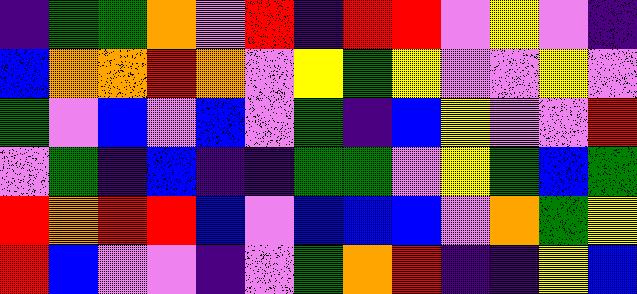[["indigo", "green", "green", "orange", "violet", "red", "indigo", "red", "red", "violet", "yellow", "violet", "indigo"], ["blue", "orange", "orange", "red", "orange", "violet", "yellow", "green", "yellow", "violet", "violet", "yellow", "violet"], ["green", "violet", "blue", "violet", "blue", "violet", "green", "indigo", "blue", "yellow", "violet", "violet", "red"], ["violet", "green", "indigo", "blue", "indigo", "indigo", "green", "green", "violet", "yellow", "green", "blue", "green"], ["red", "orange", "red", "red", "blue", "violet", "blue", "blue", "blue", "violet", "orange", "green", "yellow"], ["red", "blue", "violet", "violet", "indigo", "violet", "green", "orange", "red", "indigo", "indigo", "yellow", "blue"]]